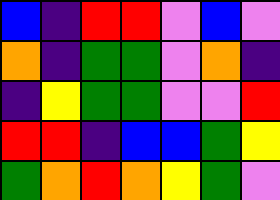[["blue", "indigo", "red", "red", "violet", "blue", "violet"], ["orange", "indigo", "green", "green", "violet", "orange", "indigo"], ["indigo", "yellow", "green", "green", "violet", "violet", "red"], ["red", "red", "indigo", "blue", "blue", "green", "yellow"], ["green", "orange", "red", "orange", "yellow", "green", "violet"]]